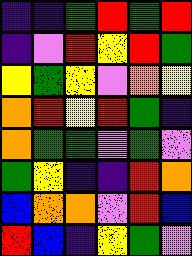[["indigo", "indigo", "green", "red", "green", "red"], ["indigo", "violet", "red", "yellow", "red", "green"], ["yellow", "green", "yellow", "violet", "orange", "yellow"], ["orange", "red", "yellow", "red", "green", "indigo"], ["orange", "green", "green", "violet", "green", "violet"], ["green", "yellow", "indigo", "indigo", "red", "orange"], ["blue", "orange", "orange", "violet", "red", "blue"], ["red", "blue", "indigo", "yellow", "green", "violet"]]